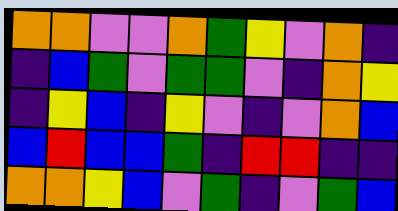[["orange", "orange", "violet", "violet", "orange", "green", "yellow", "violet", "orange", "indigo"], ["indigo", "blue", "green", "violet", "green", "green", "violet", "indigo", "orange", "yellow"], ["indigo", "yellow", "blue", "indigo", "yellow", "violet", "indigo", "violet", "orange", "blue"], ["blue", "red", "blue", "blue", "green", "indigo", "red", "red", "indigo", "indigo"], ["orange", "orange", "yellow", "blue", "violet", "green", "indigo", "violet", "green", "blue"]]